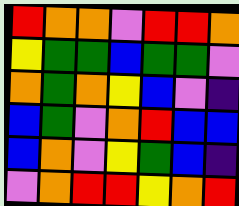[["red", "orange", "orange", "violet", "red", "red", "orange"], ["yellow", "green", "green", "blue", "green", "green", "violet"], ["orange", "green", "orange", "yellow", "blue", "violet", "indigo"], ["blue", "green", "violet", "orange", "red", "blue", "blue"], ["blue", "orange", "violet", "yellow", "green", "blue", "indigo"], ["violet", "orange", "red", "red", "yellow", "orange", "red"]]